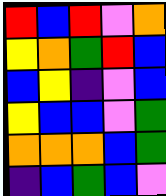[["red", "blue", "red", "violet", "orange"], ["yellow", "orange", "green", "red", "blue"], ["blue", "yellow", "indigo", "violet", "blue"], ["yellow", "blue", "blue", "violet", "green"], ["orange", "orange", "orange", "blue", "green"], ["indigo", "blue", "green", "blue", "violet"]]